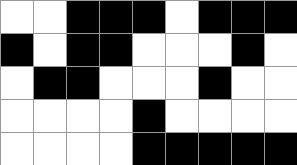[["white", "white", "black", "black", "black", "white", "black", "black", "black"], ["black", "white", "black", "black", "white", "white", "white", "black", "white"], ["white", "black", "black", "white", "white", "white", "black", "white", "white"], ["white", "white", "white", "white", "black", "white", "white", "white", "white"], ["white", "white", "white", "white", "black", "black", "black", "black", "black"]]